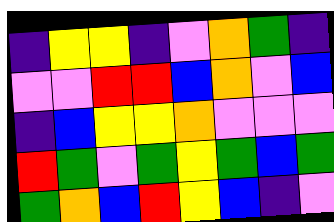[["indigo", "yellow", "yellow", "indigo", "violet", "orange", "green", "indigo"], ["violet", "violet", "red", "red", "blue", "orange", "violet", "blue"], ["indigo", "blue", "yellow", "yellow", "orange", "violet", "violet", "violet"], ["red", "green", "violet", "green", "yellow", "green", "blue", "green"], ["green", "orange", "blue", "red", "yellow", "blue", "indigo", "violet"]]